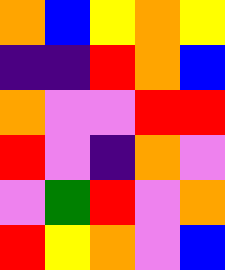[["orange", "blue", "yellow", "orange", "yellow"], ["indigo", "indigo", "red", "orange", "blue"], ["orange", "violet", "violet", "red", "red"], ["red", "violet", "indigo", "orange", "violet"], ["violet", "green", "red", "violet", "orange"], ["red", "yellow", "orange", "violet", "blue"]]